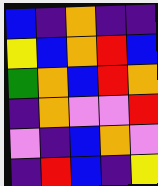[["blue", "indigo", "orange", "indigo", "indigo"], ["yellow", "blue", "orange", "red", "blue"], ["green", "orange", "blue", "red", "orange"], ["indigo", "orange", "violet", "violet", "red"], ["violet", "indigo", "blue", "orange", "violet"], ["indigo", "red", "blue", "indigo", "yellow"]]